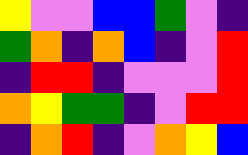[["yellow", "violet", "violet", "blue", "blue", "green", "violet", "indigo"], ["green", "orange", "indigo", "orange", "blue", "indigo", "violet", "red"], ["indigo", "red", "red", "indigo", "violet", "violet", "violet", "red"], ["orange", "yellow", "green", "green", "indigo", "violet", "red", "red"], ["indigo", "orange", "red", "indigo", "violet", "orange", "yellow", "blue"]]